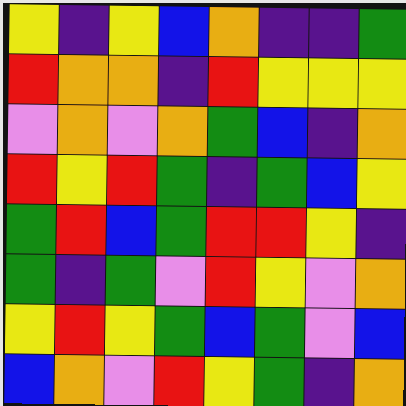[["yellow", "indigo", "yellow", "blue", "orange", "indigo", "indigo", "green"], ["red", "orange", "orange", "indigo", "red", "yellow", "yellow", "yellow"], ["violet", "orange", "violet", "orange", "green", "blue", "indigo", "orange"], ["red", "yellow", "red", "green", "indigo", "green", "blue", "yellow"], ["green", "red", "blue", "green", "red", "red", "yellow", "indigo"], ["green", "indigo", "green", "violet", "red", "yellow", "violet", "orange"], ["yellow", "red", "yellow", "green", "blue", "green", "violet", "blue"], ["blue", "orange", "violet", "red", "yellow", "green", "indigo", "orange"]]